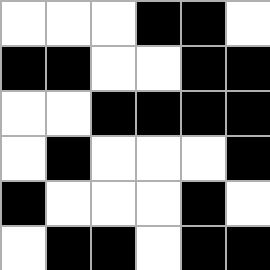[["white", "white", "white", "black", "black", "white"], ["black", "black", "white", "white", "black", "black"], ["white", "white", "black", "black", "black", "black"], ["white", "black", "white", "white", "white", "black"], ["black", "white", "white", "white", "black", "white"], ["white", "black", "black", "white", "black", "black"]]